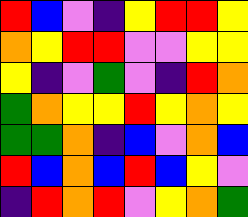[["red", "blue", "violet", "indigo", "yellow", "red", "red", "yellow"], ["orange", "yellow", "red", "red", "violet", "violet", "yellow", "yellow"], ["yellow", "indigo", "violet", "green", "violet", "indigo", "red", "orange"], ["green", "orange", "yellow", "yellow", "red", "yellow", "orange", "yellow"], ["green", "green", "orange", "indigo", "blue", "violet", "orange", "blue"], ["red", "blue", "orange", "blue", "red", "blue", "yellow", "violet"], ["indigo", "red", "orange", "red", "violet", "yellow", "orange", "green"]]